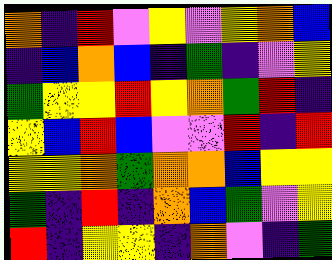[["orange", "indigo", "red", "violet", "yellow", "violet", "yellow", "orange", "blue"], ["indigo", "blue", "orange", "blue", "indigo", "green", "indigo", "violet", "yellow"], ["green", "yellow", "yellow", "red", "yellow", "orange", "green", "red", "indigo"], ["yellow", "blue", "red", "blue", "violet", "violet", "red", "indigo", "red"], ["yellow", "yellow", "orange", "green", "orange", "orange", "blue", "yellow", "yellow"], ["green", "indigo", "red", "indigo", "orange", "blue", "green", "violet", "yellow"], ["red", "indigo", "yellow", "yellow", "indigo", "orange", "violet", "indigo", "green"]]